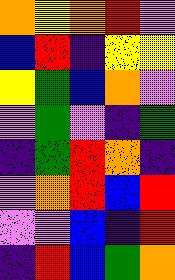[["orange", "yellow", "orange", "red", "violet"], ["blue", "red", "indigo", "yellow", "yellow"], ["yellow", "green", "blue", "orange", "violet"], ["violet", "green", "violet", "indigo", "green"], ["indigo", "green", "red", "orange", "indigo"], ["violet", "orange", "red", "blue", "red"], ["violet", "violet", "blue", "indigo", "red"], ["indigo", "red", "blue", "green", "orange"]]